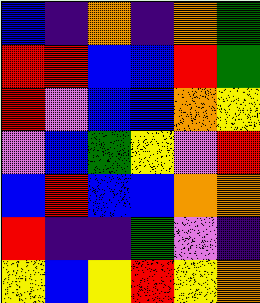[["blue", "indigo", "orange", "indigo", "orange", "green"], ["red", "red", "blue", "blue", "red", "green"], ["red", "violet", "blue", "blue", "orange", "yellow"], ["violet", "blue", "green", "yellow", "violet", "red"], ["blue", "red", "blue", "blue", "orange", "orange"], ["red", "indigo", "indigo", "green", "violet", "indigo"], ["yellow", "blue", "yellow", "red", "yellow", "orange"]]